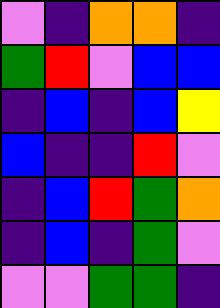[["violet", "indigo", "orange", "orange", "indigo"], ["green", "red", "violet", "blue", "blue"], ["indigo", "blue", "indigo", "blue", "yellow"], ["blue", "indigo", "indigo", "red", "violet"], ["indigo", "blue", "red", "green", "orange"], ["indigo", "blue", "indigo", "green", "violet"], ["violet", "violet", "green", "green", "indigo"]]